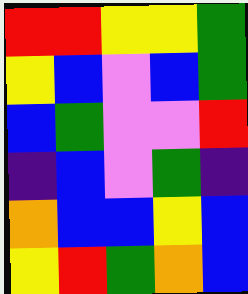[["red", "red", "yellow", "yellow", "green"], ["yellow", "blue", "violet", "blue", "green"], ["blue", "green", "violet", "violet", "red"], ["indigo", "blue", "violet", "green", "indigo"], ["orange", "blue", "blue", "yellow", "blue"], ["yellow", "red", "green", "orange", "blue"]]